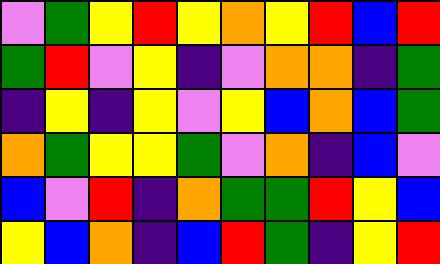[["violet", "green", "yellow", "red", "yellow", "orange", "yellow", "red", "blue", "red"], ["green", "red", "violet", "yellow", "indigo", "violet", "orange", "orange", "indigo", "green"], ["indigo", "yellow", "indigo", "yellow", "violet", "yellow", "blue", "orange", "blue", "green"], ["orange", "green", "yellow", "yellow", "green", "violet", "orange", "indigo", "blue", "violet"], ["blue", "violet", "red", "indigo", "orange", "green", "green", "red", "yellow", "blue"], ["yellow", "blue", "orange", "indigo", "blue", "red", "green", "indigo", "yellow", "red"]]